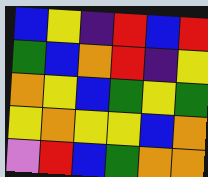[["blue", "yellow", "indigo", "red", "blue", "red"], ["green", "blue", "orange", "red", "indigo", "yellow"], ["orange", "yellow", "blue", "green", "yellow", "green"], ["yellow", "orange", "yellow", "yellow", "blue", "orange"], ["violet", "red", "blue", "green", "orange", "orange"]]